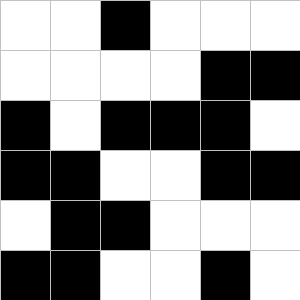[["white", "white", "black", "white", "white", "white"], ["white", "white", "white", "white", "black", "black"], ["black", "white", "black", "black", "black", "white"], ["black", "black", "white", "white", "black", "black"], ["white", "black", "black", "white", "white", "white"], ["black", "black", "white", "white", "black", "white"]]